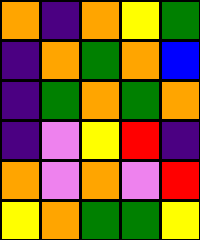[["orange", "indigo", "orange", "yellow", "green"], ["indigo", "orange", "green", "orange", "blue"], ["indigo", "green", "orange", "green", "orange"], ["indigo", "violet", "yellow", "red", "indigo"], ["orange", "violet", "orange", "violet", "red"], ["yellow", "orange", "green", "green", "yellow"]]